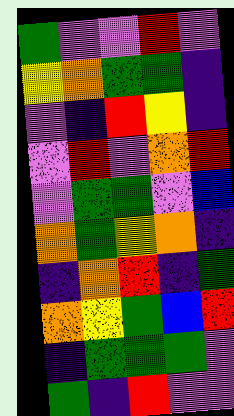[["green", "violet", "violet", "red", "violet"], ["yellow", "orange", "green", "green", "indigo"], ["violet", "indigo", "red", "yellow", "indigo"], ["violet", "red", "violet", "orange", "red"], ["violet", "green", "green", "violet", "blue"], ["orange", "green", "yellow", "orange", "indigo"], ["indigo", "orange", "red", "indigo", "green"], ["orange", "yellow", "green", "blue", "red"], ["indigo", "green", "green", "green", "violet"], ["green", "indigo", "red", "violet", "violet"]]